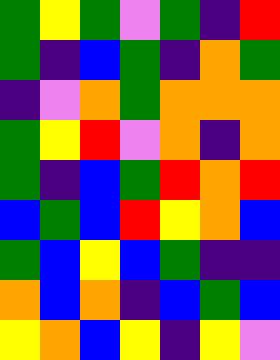[["green", "yellow", "green", "violet", "green", "indigo", "red"], ["green", "indigo", "blue", "green", "indigo", "orange", "green"], ["indigo", "violet", "orange", "green", "orange", "orange", "orange"], ["green", "yellow", "red", "violet", "orange", "indigo", "orange"], ["green", "indigo", "blue", "green", "red", "orange", "red"], ["blue", "green", "blue", "red", "yellow", "orange", "blue"], ["green", "blue", "yellow", "blue", "green", "indigo", "indigo"], ["orange", "blue", "orange", "indigo", "blue", "green", "blue"], ["yellow", "orange", "blue", "yellow", "indigo", "yellow", "violet"]]